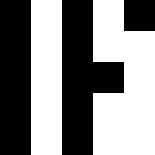[["black", "white", "black", "white", "black"], ["black", "white", "black", "white", "white"], ["black", "white", "black", "black", "white"], ["black", "white", "black", "white", "white"], ["black", "white", "black", "white", "white"]]